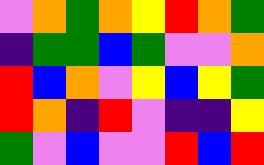[["violet", "orange", "green", "orange", "yellow", "red", "orange", "green"], ["indigo", "green", "green", "blue", "green", "violet", "violet", "orange"], ["red", "blue", "orange", "violet", "yellow", "blue", "yellow", "green"], ["red", "orange", "indigo", "red", "violet", "indigo", "indigo", "yellow"], ["green", "violet", "blue", "violet", "violet", "red", "blue", "red"]]